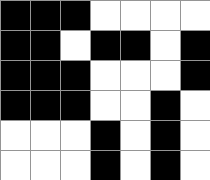[["black", "black", "black", "white", "white", "white", "white"], ["black", "black", "white", "black", "black", "white", "black"], ["black", "black", "black", "white", "white", "white", "black"], ["black", "black", "black", "white", "white", "black", "white"], ["white", "white", "white", "black", "white", "black", "white"], ["white", "white", "white", "black", "white", "black", "white"]]